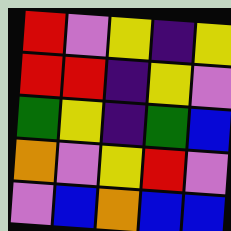[["red", "violet", "yellow", "indigo", "yellow"], ["red", "red", "indigo", "yellow", "violet"], ["green", "yellow", "indigo", "green", "blue"], ["orange", "violet", "yellow", "red", "violet"], ["violet", "blue", "orange", "blue", "blue"]]